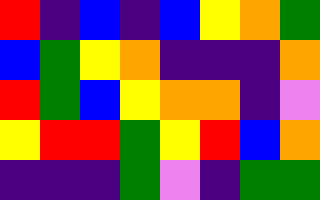[["red", "indigo", "blue", "indigo", "blue", "yellow", "orange", "green"], ["blue", "green", "yellow", "orange", "indigo", "indigo", "indigo", "orange"], ["red", "green", "blue", "yellow", "orange", "orange", "indigo", "violet"], ["yellow", "red", "red", "green", "yellow", "red", "blue", "orange"], ["indigo", "indigo", "indigo", "green", "violet", "indigo", "green", "green"]]